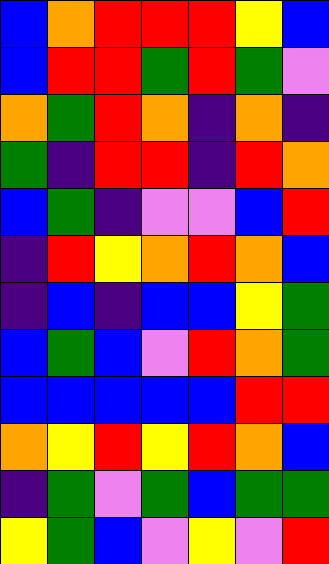[["blue", "orange", "red", "red", "red", "yellow", "blue"], ["blue", "red", "red", "green", "red", "green", "violet"], ["orange", "green", "red", "orange", "indigo", "orange", "indigo"], ["green", "indigo", "red", "red", "indigo", "red", "orange"], ["blue", "green", "indigo", "violet", "violet", "blue", "red"], ["indigo", "red", "yellow", "orange", "red", "orange", "blue"], ["indigo", "blue", "indigo", "blue", "blue", "yellow", "green"], ["blue", "green", "blue", "violet", "red", "orange", "green"], ["blue", "blue", "blue", "blue", "blue", "red", "red"], ["orange", "yellow", "red", "yellow", "red", "orange", "blue"], ["indigo", "green", "violet", "green", "blue", "green", "green"], ["yellow", "green", "blue", "violet", "yellow", "violet", "red"]]